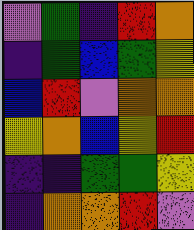[["violet", "green", "indigo", "red", "orange"], ["indigo", "green", "blue", "green", "yellow"], ["blue", "red", "violet", "orange", "orange"], ["yellow", "orange", "blue", "yellow", "red"], ["indigo", "indigo", "green", "green", "yellow"], ["indigo", "orange", "orange", "red", "violet"]]